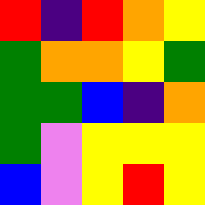[["red", "indigo", "red", "orange", "yellow"], ["green", "orange", "orange", "yellow", "green"], ["green", "green", "blue", "indigo", "orange"], ["green", "violet", "yellow", "yellow", "yellow"], ["blue", "violet", "yellow", "red", "yellow"]]